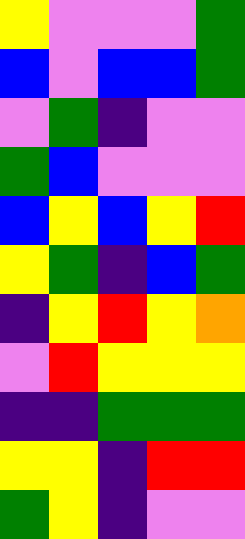[["yellow", "violet", "violet", "violet", "green"], ["blue", "violet", "blue", "blue", "green"], ["violet", "green", "indigo", "violet", "violet"], ["green", "blue", "violet", "violet", "violet"], ["blue", "yellow", "blue", "yellow", "red"], ["yellow", "green", "indigo", "blue", "green"], ["indigo", "yellow", "red", "yellow", "orange"], ["violet", "red", "yellow", "yellow", "yellow"], ["indigo", "indigo", "green", "green", "green"], ["yellow", "yellow", "indigo", "red", "red"], ["green", "yellow", "indigo", "violet", "violet"]]